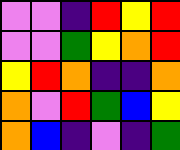[["violet", "violet", "indigo", "red", "yellow", "red"], ["violet", "violet", "green", "yellow", "orange", "red"], ["yellow", "red", "orange", "indigo", "indigo", "orange"], ["orange", "violet", "red", "green", "blue", "yellow"], ["orange", "blue", "indigo", "violet", "indigo", "green"]]